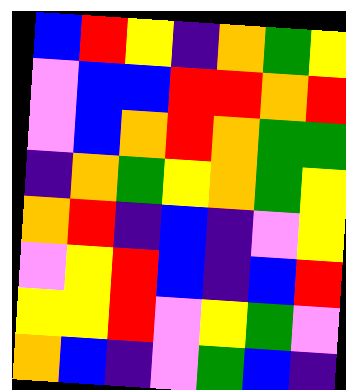[["blue", "red", "yellow", "indigo", "orange", "green", "yellow"], ["violet", "blue", "blue", "red", "red", "orange", "red"], ["violet", "blue", "orange", "red", "orange", "green", "green"], ["indigo", "orange", "green", "yellow", "orange", "green", "yellow"], ["orange", "red", "indigo", "blue", "indigo", "violet", "yellow"], ["violet", "yellow", "red", "blue", "indigo", "blue", "red"], ["yellow", "yellow", "red", "violet", "yellow", "green", "violet"], ["orange", "blue", "indigo", "violet", "green", "blue", "indigo"]]